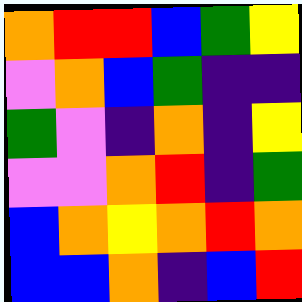[["orange", "red", "red", "blue", "green", "yellow"], ["violet", "orange", "blue", "green", "indigo", "indigo"], ["green", "violet", "indigo", "orange", "indigo", "yellow"], ["violet", "violet", "orange", "red", "indigo", "green"], ["blue", "orange", "yellow", "orange", "red", "orange"], ["blue", "blue", "orange", "indigo", "blue", "red"]]